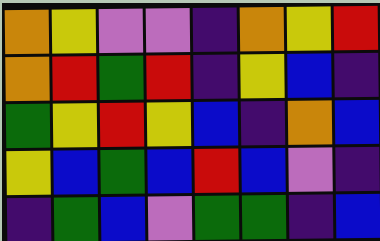[["orange", "yellow", "violet", "violet", "indigo", "orange", "yellow", "red"], ["orange", "red", "green", "red", "indigo", "yellow", "blue", "indigo"], ["green", "yellow", "red", "yellow", "blue", "indigo", "orange", "blue"], ["yellow", "blue", "green", "blue", "red", "blue", "violet", "indigo"], ["indigo", "green", "blue", "violet", "green", "green", "indigo", "blue"]]